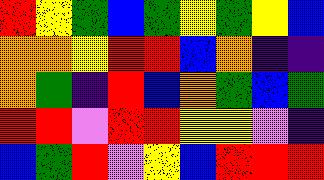[["red", "yellow", "green", "blue", "green", "yellow", "green", "yellow", "blue"], ["orange", "orange", "yellow", "red", "red", "blue", "orange", "indigo", "indigo"], ["orange", "green", "indigo", "red", "blue", "orange", "green", "blue", "green"], ["red", "red", "violet", "red", "red", "yellow", "yellow", "violet", "indigo"], ["blue", "green", "red", "violet", "yellow", "blue", "red", "red", "red"]]